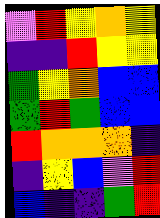[["violet", "red", "yellow", "orange", "yellow"], ["indigo", "indigo", "red", "yellow", "yellow"], ["green", "yellow", "orange", "blue", "blue"], ["green", "red", "green", "blue", "blue"], ["red", "orange", "orange", "orange", "indigo"], ["indigo", "yellow", "blue", "violet", "red"], ["blue", "indigo", "indigo", "green", "red"]]